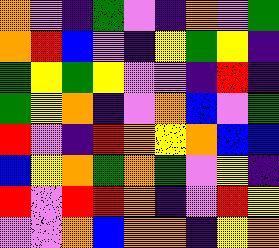[["orange", "violet", "indigo", "green", "violet", "indigo", "orange", "violet", "green"], ["orange", "red", "blue", "violet", "indigo", "yellow", "green", "yellow", "indigo"], ["green", "yellow", "green", "yellow", "violet", "violet", "indigo", "red", "indigo"], ["green", "yellow", "orange", "indigo", "violet", "orange", "blue", "violet", "green"], ["red", "violet", "indigo", "red", "orange", "yellow", "orange", "blue", "blue"], ["blue", "yellow", "orange", "green", "orange", "green", "violet", "yellow", "indigo"], ["red", "violet", "red", "red", "orange", "indigo", "violet", "red", "yellow"], ["violet", "violet", "orange", "blue", "orange", "orange", "indigo", "yellow", "orange"]]